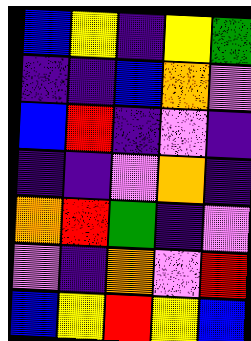[["blue", "yellow", "indigo", "yellow", "green"], ["indigo", "indigo", "blue", "orange", "violet"], ["blue", "red", "indigo", "violet", "indigo"], ["indigo", "indigo", "violet", "orange", "indigo"], ["orange", "red", "green", "indigo", "violet"], ["violet", "indigo", "orange", "violet", "red"], ["blue", "yellow", "red", "yellow", "blue"]]